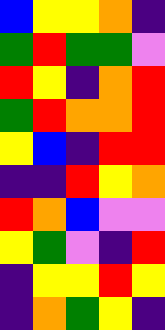[["blue", "yellow", "yellow", "orange", "indigo"], ["green", "red", "green", "green", "violet"], ["red", "yellow", "indigo", "orange", "red"], ["green", "red", "orange", "orange", "red"], ["yellow", "blue", "indigo", "red", "red"], ["indigo", "indigo", "red", "yellow", "orange"], ["red", "orange", "blue", "violet", "violet"], ["yellow", "green", "violet", "indigo", "red"], ["indigo", "yellow", "yellow", "red", "yellow"], ["indigo", "orange", "green", "yellow", "indigo"]]